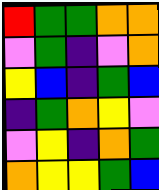[["red", "green", "green", "orange", "orange"], ["violet", "green", "indigo", "violet", "orange"], ["yellow", "blue", "indigo", "green", "blue"], ["indigo", "green", "orange", "yellow", "violet"], ["violet", "yellow", "indigo", "orange", "green"], ["orange", "yellow", "yellow", "green", "blue"]]